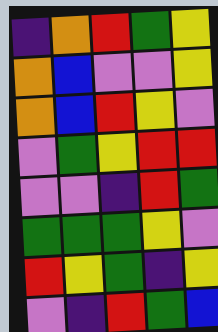[["indigo", "orange", "red", "green", "yellow"], ["orange", "blue", "violet", "violet", "yellow"], ["orange", "blue", "red", "yellow", "violet"], ["violet", "green", "yellow", "red", "red"], ["violet", "violet", "indigo", "red", "green"], ["green", "green", "green", "yellow", "violet"], ["red", "yellow", "green", "indigo", "yellow"], ["violet", "indigo", "red", "green", "blue"]]